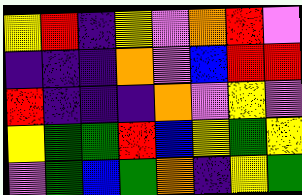[["yellow", "red", "indigo", "yellow", "violet", "orange", "red", "violet"], ["indigo", "indigo", "indigo", "orange", "violet", "blue", "red", "red"], ["red", "indigo", "indigo", "indigo", "orange", "violet", "yellow", "violet"], ["yellow", "green", "green", "red", "blue", "yellow", "green", "yellow"], ["violet", "green", "blue", "green", "orange", "indigo", "yellow", "green"]]